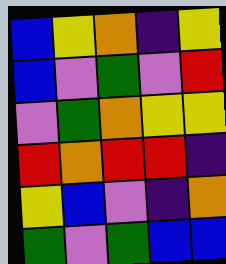[["blue", "yellow", "orange", "indigo", "yellow"], ["blue", "violet", "green", "violet", "red"], ["violet", "green", "orange", "yellow", "yellow"], ["red", "orange", "red", "red", "indigo"], ["yellow", "blue", "violet", "indigo", "orange"], ["green", "violet", "green", "blue", "blue"]]